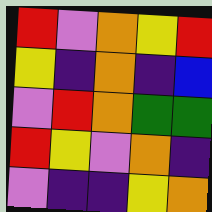[["red", "violet", "orange", "yellow", "red"], ["yellow", "indigo", "orange", "indigo", "blue"], ["violet", "red", "orange", "green", "green"], ["red", "yellow", "violet", "orange", "indigo"], ["violet", "indigo", "indigo", "yellow", "orange"]]